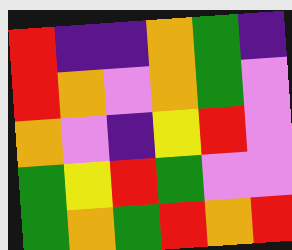[["red", "indigo", "indigo", "orange", "green", "indigo"], ["red", "orange", "violet", "orange", "green", "violet"], ["orange", "violet", "indigo", "yellow", "red", "violet"], ["green", "yellow", "red", "green", "violet", "violet"], ["green", "orange", "green", "red", "orange", "red"]]